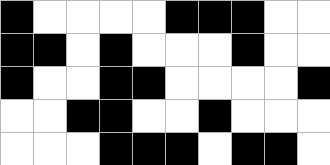[["black", "white", "white", "white", "white", "black", "black", "black", "white", "white"], ["black", "black", "white", "black", "white", "white", "white", "black", "white", "white"], ["black", "white", "white", "black", "black", "white", "white", "white", "white", "black"], ["white", "white", "black", "black", "white", "white", "black", "white", "white", "white"], ["white", "white", "white", "black", "black", "black", "white", "black", "black", "white"]]